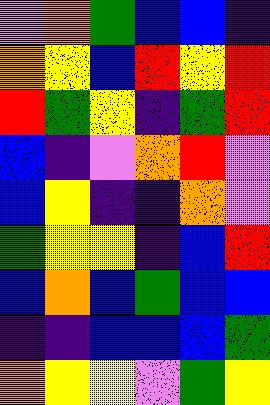[["violet", "orange", "green", "blue", "blue", "indigo"], ["orange", "yellow", "blue", "red", "yellow", "red"], ["red", "green", "yellow", "indigo", "green", "red"], ["blue", "indigo", "violet", "orange", "red", "violet"], ["blue", "yellow", "indigo", "indigo", "orange", "violet"], ["green", "yellow", "yellow", "indigo", "blue", "red"], ["blue", "orange", "blue", "green", "blue", "blue"], ["indigo", "indigo", "blue", "blue", "blue", "green"], ["orange", "yellow", "yellow", "violet", "green", "yellow"]]